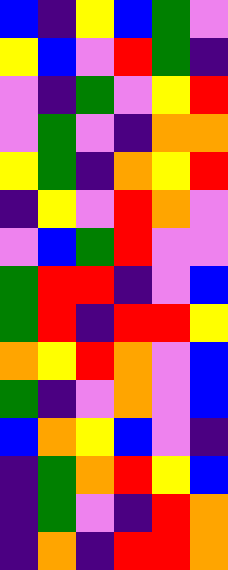[["blue", "indigo", "yellow", "blue", "green", "violet"], ["yellow", "blue", "violet", "red", "green", "indigo"], ["violet", "indigo", "green", "violet", "yellow", "red"], ["violet", "green", "violet", "indigo", "orange", "orange"], ["yellow", "green", "indigo", "orange", "yellow", "red"], ["indigo", "yellow", "violet", "red", "orange", "violet"], ["violet", "blue", "green", "red", "violet", "violet"], ["green", "red", "red", "indigo", "violet", "blue"], ["green", "red", "indigo", "red", "red", "yellow"], ["orange", "yellow", "red", "orange", "violet", "blue"], ["green", "indigo", "violet", "orange", "violet", "blue"], ["blue", "orange", "yellow", "blue", "violet", "indigo"], ["indigo", "green", "orange", "red", "yellow", "blue"], ["indigo", "green", "violet", "indigo", "red", "orange"], ["indigo", "orange", "indigo", "red", "red", "orange"]]